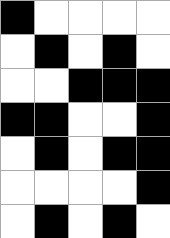[["black", "white", "white", "white", "white"], ["white", "black", "white", "black", "white"], ["white", "white", "black", "black", "black"], ["black", "black", "white", "white", "black"], ["white", "black", "white", "black", "black"], ["white", "white", "white", "white", "black"], ["white", "black", "white", "black", "white"]]